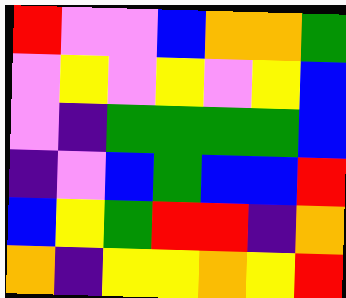[["red", "violet", "violet", "blue", "orange", "orange", "green"], ["violet", "yellow", "violet", "yellow", "violet", "yellow", "blue"], ["violet", "indigo", "green", "green", "green", "green", "blue"], ["indigo", "violet", "blue", "green", "blue", "blue", "red"], ["blue", "yellow", "green", "red", "red", "indigo", "orange"], ["orange", "indigo", "yellow", "yellow", "orange", "yellow", "red"]]